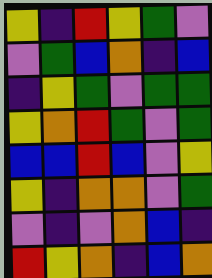[["yellow", "indigo", "red", "yellow", "green", "violet"], ["violet", "green", "blue", "orange", "indigo", "blue"], ["indigo", "yellow", "green", "violet", "green", "green"], ["yellow", "orange", "red", "green", "violet", "green"], ["blue", "blue", "red", "blue", "violet", "yellow"], ["yellow", "indigo", "orange", "orange", "violet", "green"], ["violet", "indigo", "violet", "orange", "blue", "indigo"], ["red", "yellow", "orange", "indigo", "blue", "orange"]]